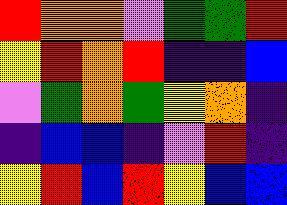[["red", "orange", "orange", "violet", "green", "green", "red"], ["yellow", "red", "orange", "red", "indigo", "indigo", "blue"], ["violet", "green", "orange", "green", "yellow", "orange", "indigo"], ["indigo", "blue", "blue", "indigo", "violet", "red", "indigo"], ["yellow", "red", "blue", "red", "yellow", "blue", "blue"]]